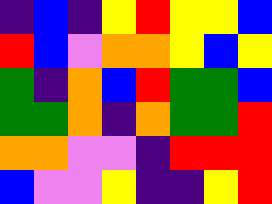[["indigo", "blue", "indigo", "yellow", "red", "yellow", "yellow", "blue"], ["red", "blue", "violet", "orange", "orange", "yellow", "blue", "yellow"], ["green", "indigo", "orange", "blue", "red", "green", "green", "blue"], ["green", "green", "orange", "indigo", "orange", "green", "green", "red"], ["orange", "orange", "violet", "violet", "indigo", "red", "red", "red"], ["blue", "violet", "violet", "yellow", "indigo", "indigo", "yellow", "red"]]